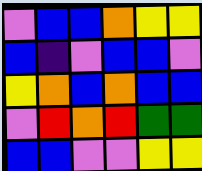[["violet", "blue", "blue", "orange", "yellow", "yellow"], ["blue", "indigo", "violet", "blue", "blue", "violet"], ["yellow", "orange", "blue", "orange", "blue", "blue"], ["violet", "red", "orange", "red", "green", "green"], ["blue", "blue", "violet", "violet", "yellow", "yellow"]]